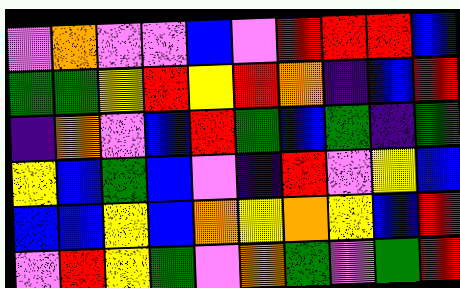[["violet", "orange", "violet", "violet", "blue", "violet", "red", "red", "red", "blue"], ["green", "green", "yellow", "red", "yellow", "red", "orange", "indigo", "blue", "red"], ["indigo", "orange", "violet", "blue", "red", "green", "blue", "green", "indigo", "green"], ["yellow", "blue", "green", "blue", "violet", "indigo", "red", "violet", "yellow", "blue"], ["blue", "blue", "yellow", "blue", "orange", "yellow", "orange", "yellow", "blue", "red"], ["violet", "red", "yellow", "green", "violet", "orange", "green", "violet", "green", "red"]]